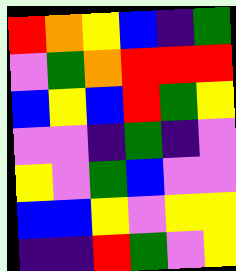[["red", "orange", "yellow", "blue", "indigo", "green"], ["violet", "green", "orange", "red", "red", "red"], ["blue", "yellow", "blue", "red", "green", "yellow"], ["violet", "violet", "indigo", "green", "indigo", "violet"], ["yellow", "violet", "green", "blue", "violet", "violet"], ["blue", "blue", "yellow", "violet", "yellow", "yellow"], ["indigo", "indigo", "red", "green", "violet", "yellow"]]